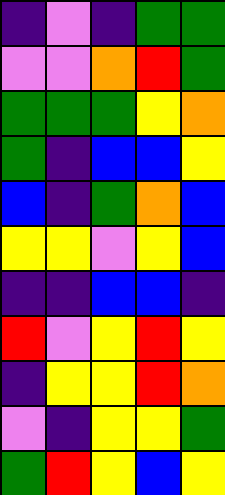[["indigo", "violet", "indigo", "green", "green"], ["violet", "violet", "orange", "red", "green"], ["green", "green", "green", "yellow", "orange"], ["green", "indigo", "blue", "blue", "yellow"], ["blue", "indigo", "green", "orange", "blue"], ["yellow", "yellow", "violet", "yellow", "blue"], ["indigo", "indigo", "blue", "blue", "indigo"], ["red", "violet", "yellow", "red", "yellow"], ["indigo", "yellow", "yellow", "red", "orange"], ["violet", "indigo", "yellow", "yellow", "green"], ["green", "red", "yellow", "blue", "yellow"]]